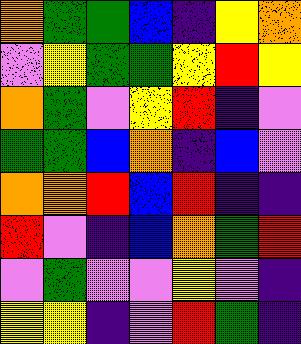[["orange", "green", "green", "blue", "indigo", "yellow", "orange"], ["violet", "yellow", "green", "green", "yellow", "red", "yellow"], ["orange", "green", "violet", "yellow", "red", "indigo", "violet"], ["green", "green", "blue", "orange", "indigo", "blue", "violet"], ["orange", "orange", "red", "blue", "red", "indigo", "indigo"], ["red", "violet", "indigo", "blue", "orange", "green", "red"], ["violet", "green", "violet", "violet", "yellow", "violet", "indigo"], ["yellow", "yellow", "indigo", "violet", "red", "green", "indigo"]]